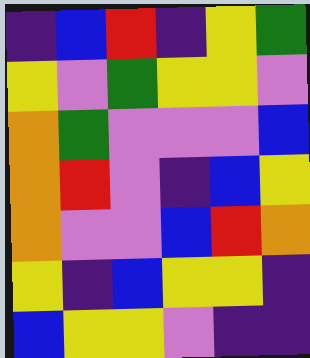[["indigo", "blue", "red", "indigo", "yellow", "green"], ["yellow", "violet", "green", "yellow", "yellow", "violet"], ["orange", "green", "violet", "violet", "violet", "blue"], ["orange", "red", "violet", "indigo", "blue", "yellow"], ["orange", "violet", "violet", "blue", "red", "orange"], ["yellow", "indigo", "blue", "yellow", "yellow", "indigo"], ["blue", "yellow", "yellow", "violet", "indigo", "indigo"]]